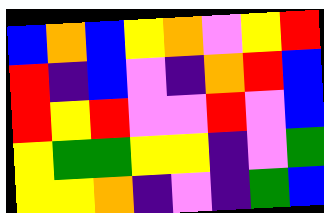[["blue", "orange", "blue", "yellow", "orange", "violet", "yellow", "red"], ["red", "indigo", "blue", "violet", "indigo", "orange", "red", "blue"], ["red", "yellow", "red", "violet", "violet", "red", "violet", "blue"], ["yellow", "green", "green", "yellow", "yellow", "indigo", "violet", "green"], ["yellow", "yellow", "orange", "indigo", "violet", "indigo", "green", "blue"]]